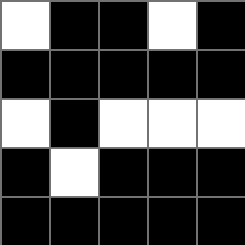[["white", "black", "black", "white", "black"], ["black", "black", "black", "black", "black"], ["white", "black", "white", "white", "white"], ["black", "white", "black", "black", "black"], ["black", "black", "black", "black", "black"]]